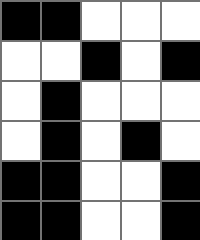[["black", "black", "white", "white", "white"], ["white", "white", "black", "white", "black"], ["white", "black", "white", "white", "white"], ["white", "black", "white", "black", "white"], ["black", "black", "white", "white", "black"], ["black", "black", "white", "white", "black"]]